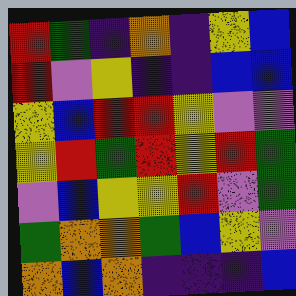[["red", "green", "indigo", "orange", "indigo", "yellow", "blue"], ["red", "violet", "yellow", "indigo", "indigo", "blue", "blue"], ["yellow", "blue", "red", "red", "yellow", "violet", "violet"], ["yellow", "red", "green", "red", "yellow", "red", "green"], ["violet", "blue", "yellow", "yellow", "red", "violet", "green"], ["green", "orange", "orange", "green", "blue", "yellow", "violet"], ["orange", "blue", "orange", "indigo", "indigo", "indigo", "blue"]]